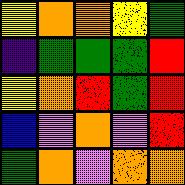[["yellow", "orange", "orange", "yellow", "green"], ["indigo", "green", "green", "green", "red"], ["yellow", "orange", "red", "green", "red"], ["blue", "violet", "orange", "violet", "red"], ["green", "orange", "violet", "orange", "orange"]]